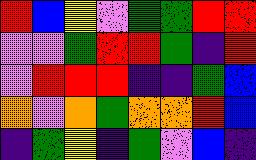[["red", "blue", "yellow", "violet", "green", "green", "red", "red"], ["violet", "violet", "green", "red", "red", "green", "indigo", "red"], ["violet", "red", "red", "red", "indigo", "indigo", "green", "blue"], ["orange", "violet", "orange", "green", "orange", "orange", "red", "blue"], ["indigo", "green", "yellow", "indigo", "green", "violet", "blue", "indigo"]]